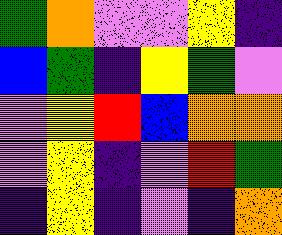[["green", "orange", "violet", "violet", "yellow", "indigo"], ["blue", "green", "indigo", "yellow", "green", "violet"], ["violet", "yellow", "red", "blue", "orange", "orange"], ["violet", "yellow", "indigo", "violet", "red", "green"], ["indigo", "yellow", "indigo", "violet", "indigo", "orange"]]